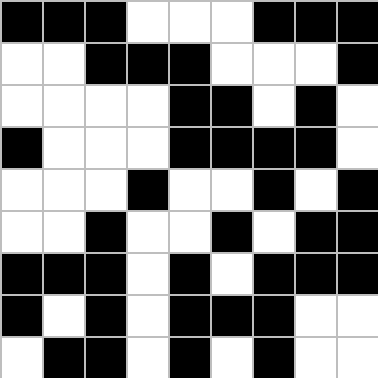[["black", "black", "black", "white", "white", "white", "black", "black", "black"], ["white", "white", "black", "black", "black", "white", "white", "white", "black"], ["white", "white", "white", "white", "black", "black", "white", "black", "white"], ["black", "white", "white", "white", "black", "black", "black", "black", "white"], ["white", "white", "white", "black", "white", "white", "black", "white", "black"], ["white", "white", "black", "white", "white", "black", "white", "black", "black"], ["black", "black", "black", "white", "black", "white", "black", "black", "black"], ["black", "white", "black", "white", "black", "black", "black", "white", "white"], ["white", "black", "black", "white", "black", "white", "black", "white", "white"]]